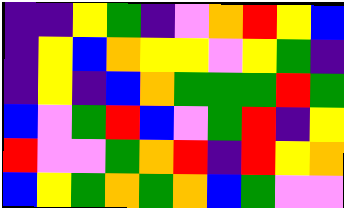[["indigo", "indigo", "yellow", "green", "indigo", "violet", "orange", "red", "yellow", "blue"], ["indigo", "yellow", "blue", "orange", "yellow", "yellow", "violet", "yellow", "green", "indigo"], ["indigo", "yellow", "indigo", "blue", "orange", "green", "green", "green", "red", "green"], ["blue", "violet", "green", "red", "blue", "violet", "green", "red", "indigo", "yellow"], ["red", "violet", "violet", "green", "orange", "red", "indigo", "red", "yellow", "orange"], ["blue", "yellow", "green", "orange", "green", "orange", "blue", "green", "violet", "violet"]]